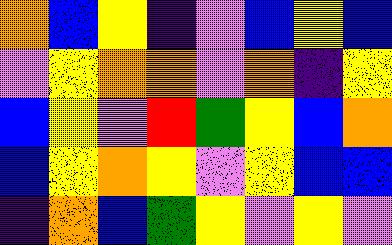[["orange", "blue", "yellow", "indigo", "violet", "blue", "yellow", "blue"], ["violet", "yellow", "orange", "orange", "violet", "orange", "indigo", "yellow"], ["blue", "yellow", "violet", "red", "green", "yellow", "blue", "orange"], ["blue", "yellow", "orange", "yellow", "violet", "yellow", "blue", "blue"], ["indigo", "orange", "blue", "green", "yellow", "violet", "yellow", "violet"]]